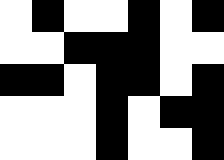[["white", "black", "white", "white", "black", "white", "black"], ["white", "white", "black", "black", "black", "white", "white"], ["black", "black", "white", "black", "black", "white", "black"], ["white", "white", "white", "black", "white", "black", "black"], ["white", "white", "white", "black", "white", "white", "black"]]